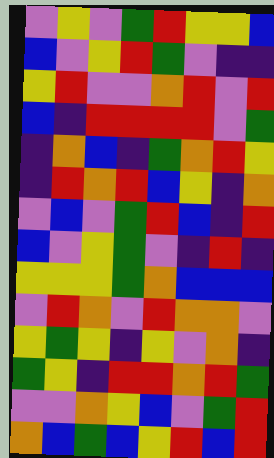[["violet", "yellow", "violet", "green", "red", "yellow", "yellow", "blue"], ["blue", "violet", "yellow", "red", "green", "violet", "indigo", "indigo"], ["yellow", "red", "violet", "violet", "orange", "red", "violet", "red"], ["blue", "indigo", "red", "red", "red", "red", "violet", "green"], ["indigo", "orange", "blue", "indigo", "green", "orange", "red", "yellow"], ["indigo", "red", "orange", "red", "blue", "yellow", "indigo", "orange"], ["violet", "blue", "violet", "green", "red", "blue", "indigo", "red"], ["blue", "violet", "yellow", "green", "violet", "indigo", "red", "indigo"], ["yellow", "yellow", "yellow", "green", "orange", "blue", "blue", "blue"], ["violet", "red", "orange", "violet", "red", "orange", "orange", "violet"], ["yellow", "green", "yellow", "indigo", "yellow", "violet", "orange", "indigo"], ["green", "yellow", "indigo", "red", "red", "orange", "red", "green"], ["violet", "violet", "orange", "yellow", "blue", "violet", "green", "red"], ["orange", "blue", "green", "blue", "yellow", "red", "blue", "red"]]